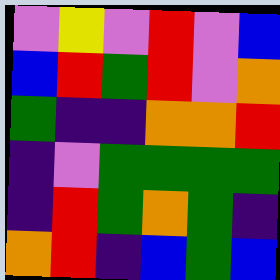[["violet", "yellow", "violet", "red", "violet", "blue"], ["blue", "red", "green", "red", "violet", "orange"], ["green", "indigo", "indigo", "orange", "orange", "red"], ["indigo", "violet", "green", "green", "green", "green"], ["indigo", "red", "green", "orange", "green", "indigo"], ["orange", "red", "indigo", "blue", "green", "blue"]]